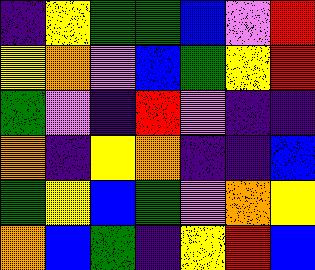[["indigo", "yellow", "green", "green", "blue", "violet", "red"], ["yellow", "orange", "violet", "blue", "green", "yellow", "red"], ["green", "violet", "indigo", "red", "violet", "indigo", "indigo"], ["orange", "indigo", "yellow", "orange", "indigo", "indigo", "blue"], ["green", "yellow", "blue", "green", "violet", "orange", "yellow"], ["orange", "blue", "green", "indigo", "yellow", "red", "blue"]]